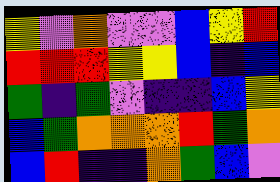[["yellow", "violet", "orange", "violet", "violet", "blue", "yellow", "red"], ["red", "red", "red", "yellow", "yellow", "blue", "indigo", "blue"], ["green", "indigo", "green", "violet", "indigo", "indigo", "blue", "yellow"], ["blue", "green", "orange", "orange", "orange", "red", "green", "orange"], ["blue", "red", "indigo", "indigo", "orange", "green", "blue", "violet"]]